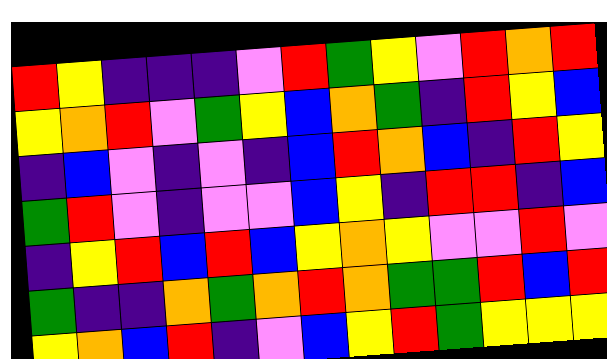[["red", "yellow", "indigo", "indigo", "indigo", "violet", "red", "green", "yellow", "violet", "red", "orange", "red"], ["yellow", "orange", "red", "violet", "green", "yellow", "blue", "orange", "green", "indigo", "red", "yellow", "blue"], ["indigo", "blue", "violet", "indigo", "violet", "indigo", "blue", "red", "orange", "blue", "indigo", "red", "yellow"], ["green", "red", "violet", "indigo", "violet", "violet", "blue", "yellow", "indigo", "red", "red", "indigo", "blue"], ["indigo", "yellow", "red", "blue", "red", "blue", "yellow", "orange", "yellow", "violet", "violet", "red", "violet"], ["green", "indigo", "indigo", "orange", "green", "orange", "red", "orange", "green", "green", "red", "blue", "red"], ["yellow", "orange", "blue", "red", "indigo", "violet", "blue", "yellow", "red", "green", "yellow", "yellow", "yellow"]]